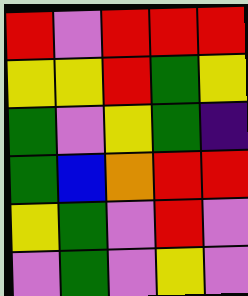[["red", "violet", "red", "red", "red"], ["yellow", "yellow", "red", "green", "yellow"], ["green", "violet", "yellow", "green", "indigo"], ["green", "blue", "orange", "red", "red"], ["yellow", "green", "violet", "red", "violet"], ["violet", "green", "violet", "yellow", "violet"]]